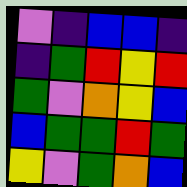[["violet", "indigo", "blue", "blue", "indigo"], ["indigo", "green", "red", "yellow", "red"], ["green", "violet", "orange", "yellow", "blue"], ["blue", "green", "green", "red", "green"], ["yellow", "violet", "green", "orange", "blue"]]